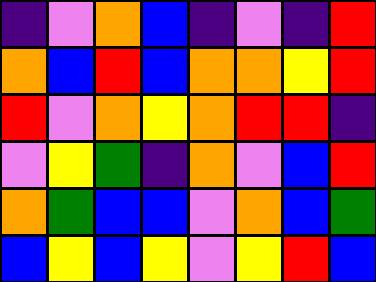[["indigo", "violet", "orange", "blue", "indigo", "violet", "indigo", "red"], ["orange", "blue", "red", "blue", "orange", "orange", "yellow", "red"], ["red", "violet", "orange", "yellow", "orange", "red", "red", "indigo"], ["violet", "yellow", "green", "indigo", "orange", "violet", "blue", "red"], ["orange", "green", "blue", "blue", "violet", "orange", "blue", "green"], ["blue", "yellow", "blue", "yellow", "violet", "yellow", "red", "blue"]]